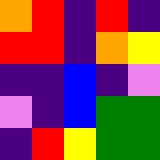[["orange", "red", "indigo", "red", "indigo"], ["red", "red", "indigo", "orange", "yellow"], ["indigo", "indigo", "blue", "indigo", "violet"], ["violet", "indigo", "blue", "green", "green"], ["indigo", "red", "yellow", "green", "green"]]